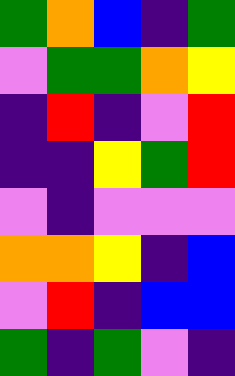[["green", "orange", "blue", "indigo", "green"], ["violet", "green", "green", "orange", "yellow"], ["indigo", "red", "indigo", "violet", "red"], ["indigo", "indigo", "yellow", "green", "red"], ["violet", "indigo", "violet", "violet", "violet"], ["orange", "orange", "yellow", "indigo", "blue"], ["violet", "red", "indigo", "blue", "blue"], ["green", "indigo", "green", "violet", "indigo"]]